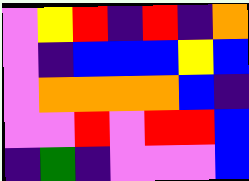[["violet", "yellow", "red", "indigo", "red", "indigo", "orange"], ["violet", "indigo", "blue", "blue", "blue", "yellow", "blue"], ["violet", "orange", "orange", "orange", "orange", "blue", "indigo"], ["violet", "violet", "red", "violet", "red", "red", "blue"], ["indigo", "green", "indigo", "violet", "violet", "violet", "blue"]]